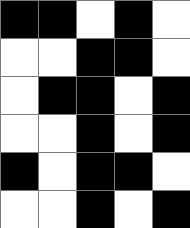[["black", "black", "white", "black", "white"], ["white", "white", "black", "black", "white"], ["white", "black", "black", "white", "black"], ["white", "white", "black", "white", "black"], ["black", "white", "black", "black", "white"], ["white", "white", "black", "white", "black"]]